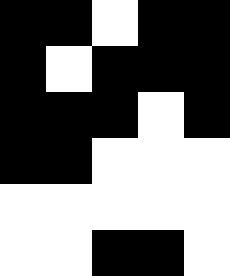[["black", "black", "white", "black", "black"], ["black", "white", "black", "black", "black"], ["black", "black", "black", "white", "black"], ["black", "black", "white", "white", "white"], ["white", "white", "white", "white", "white"], ["white", "white", "black", "black", "white"]]